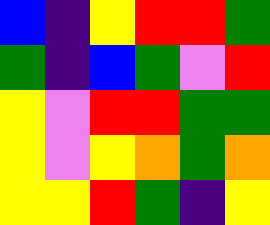[["blue", "indigo", "yellow", "red", "red", "green"], ["green", "indigo", "blue", "green", "violet", "red"], ["yellow", "violet", "red", "red", "green", "green"], ["yellow", "violet", "yellow", "orange", "green", "orange"], ["yellow", "yellow", "red", "green", "indigo", "yellow"]]